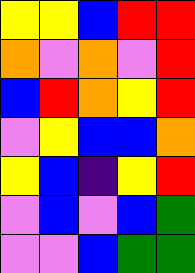[["yellow", "yellow", "blue", "red", "red"], ["orange", "violet", "orange", "violet", "red"], ["blue", "red", "orange", "yellow", "red"], ["violet", "yellow", "blue", "blue", "orange"], ["yellow", "blue", "indigo", "yellow", "red"], ["violet", "blue", "violet", "blue", "green"], ["violet", "violet", "blue", "green", "green"]]